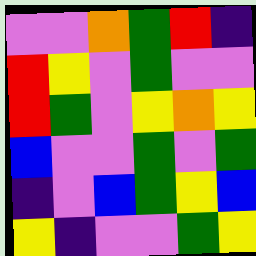[["violet", "violet", "orange", "green", "red", "indigo"], ["red", "yellow", "violet", "green", "violet", "violet"], ["red", "green", "violet", "yellow", "orange", "yellow"], ["blue", "violet", "violet", "green", "violet", "green"], ["indigo", "violet", "blue", "green", "yellow", "blue"], ["yellow", "indigo", "violet", "violet", "green", "yellow"]]